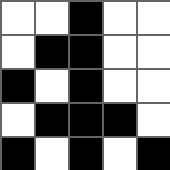[["white", "white", "black", "white", "white"], ["white", "black", "black", "white", "white"], ["black", "white", "black", "white", "white"], ["white", "black", "black", "black", "white"], ["black", "white", "black", "white", "black"]]